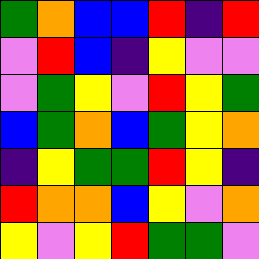[["green", "orange", "blue", "blue", "red", "indigo", "red"], ["violet", "red", "blue", "indigo", "yellow", "violet", "violet"], ["violet", "green", "yellow", "violet", "red", "yellow", "green"], ["blue", "green", "orange", "blue", "green", "yellow", "orange"], ["indigo", "yellow", "green", "green", "red", "yellow", "indigo"], ["red", "orange", "orange", "blue", "yellow", "violet", "orange"], ["yellow", "violet", "yellow", "red", "green", "green", "violet"]]